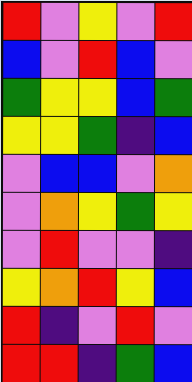[["red", "violet", "yellow", "violet", "red"], ["blue", "violet", "red", "blue", "violet"], ["green", "yellow", "yellow", "blue", "green"], ["yellow", "yellow", "green", "indigo", "blue"], ["violet", "blue", "blue", "violet", "orange"], ["violet", "orange", "yellow", "green", "yellow"], ["violet", "red", "violet", "violet", "indigo"], ["yellow", "orange", "red", "yellow", "blue"], ["red", "indigo", "violet", "red", "violet"], ["red", "red", "indigo", "green", "blue"]]